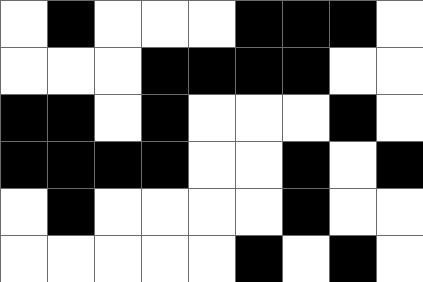[["white", "black", "white", "white", "white", "black", "black", "black", "white"], ["white", "white", "white", "black", "black", "black", "black", "white", "white"], ["black", "black", "white", "black", "white", "white", "white", "black", "white"], ["black", "black", "black", "black", "white", "white", "black", "white", "black"], ["white", "black", "white", "white", "white", "white", "black", "white", "white"], ["white", "white", "white", "white", "white", "black", "white", "black", "white"]]